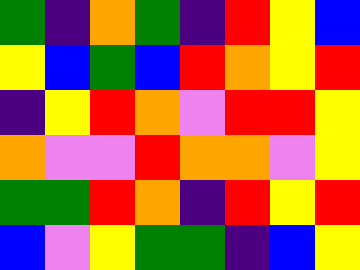[["green", "indigo", "orange", "green", "indigo", "red", "yellow", "blue"], ["yellow", "blue", "green", "blue", "red", "orange", "yellow", "red"], ["indigo", "yellow", "red", "orange", "violet", "red", "red", "yellow"], ["orange", "violet", "violet", "red", "orange", "orange", "violet", "yellow"], ["green", "green", "red", "orange", "indigo", "red", "yellow", "red"], ["blue", "violet", "yellow", "green", "green", "indigo", "blue", "yellow"]]